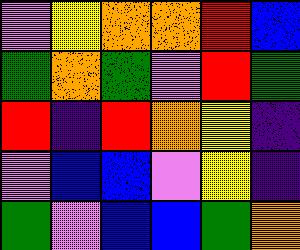[["violet", "yellow", "orange", "orange", "red", "blue"], ["green", "orange", "green", "violet", "red", "green"], ["red", "indigo", "red", "orange", "yellow", "indigo"], ["violet", "blue", "blue", "violet", "yellow", "indigo"], ["green", "violet", "blue", "blue", "green", "orange"]]